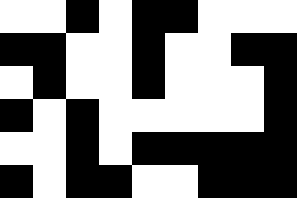[["white", "white", "black", "white", "black", "black", "white", "white", "white"], ["black", "black", "white", "white", "black", "white", "white", "black", "black"], ["white", "black", "white", "white", "black", "white", "white", "white", "black"], ["black", "white", "black", "white", "white", "white", "white", "white", "black"], ["white", "white", "black", "white", "black", "black", "black", "black", "black"], ["black", "white", "black", "black", "white", "white", "black", "black", "black"]]